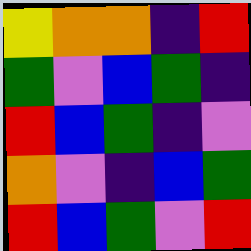[["yellow", "orange", "orange", "indigo", "red"], ["green", "violet", "blue", "green", "indigo"], ["red", "blue", "green", "indigo", "violet"], ["orange", "violet", "indigo", "blue", "green"], ["red", "blue", "green", "violet", "red"]]